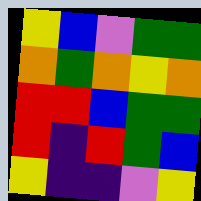[["yellow", "blue", "violet", "green", "green"], ["orange", "green", "orange", "yellow", "orange"], ["red", "red", "blue", "green", "green"], ["red", "indigo", "red", "green", "blue"], ["yellow", "indigo", "indigo", "violet", "yellow"]]